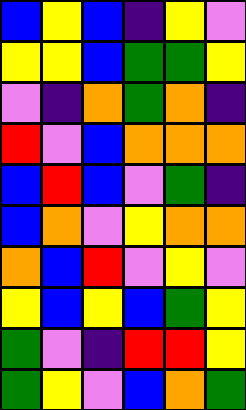[["blue", "yellow", "blue", "indigo", "yellow", "violet"], ["yellow", "yellow", "blue", "green", "green", "yellow"], ["violet", "indigo", "orange", "green", "orange", "indigo"], ["red", "violet", "blue", "orange", "orange", "orange"], ["blue", "red", "blue", "violet", "green", "indigo"], ["blue", "orange", "violet", "yellow", "orange", "orange"], ["orange", "blue", "red", "violet", "yellow", "violet"], ["yellow", "blue", "yellow", "blue", "green", "yellow"], ["green", "violet", "indigo", "red", "red", "yellow"], ["green", "yellow", "violet", "blue", "orange", "green"]]